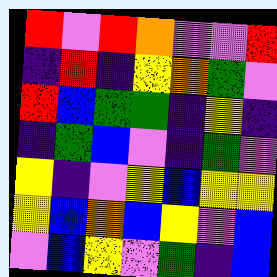[["red", "violet", "red", "orange", "violet", "violet", "red"], ["indigo", "red", "indigo", "yellow", "orange", "green", "violet"], ["red", "blue", "green", "green", "indigo", "yellow", "indigo"], ["indigo", "green", "blue", "violet", "indigo", "green", "violet"], ["yellow", "indigo", "violet", "yellow", "blue", "yellow", "yellow"], ["yellow", "blue", "orange", "blue", "yellow", "violet", "blue"], ["violet", "blue", "yellow", "violet", "green", "indigo", "blue"]]